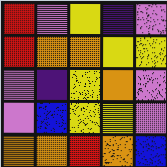[["red", "violet", "yellow", "indigo", "violet"], ["red", "orange", "orange", "yellow", "yellow"], ["violet", "indigo", "yellow", "orange", "violet"], ["violet", "blue", "yellow", "yellow", "violet"], ["orange", "orange", "red", "orange", "blue"]]